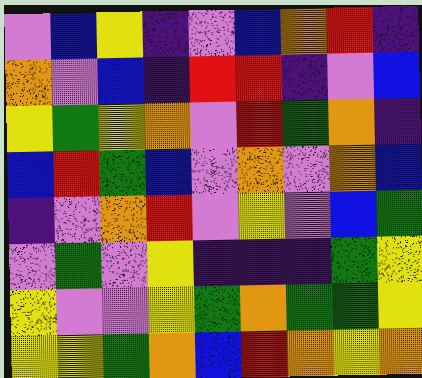[["violet", "blue", "yellow", "indigo", "violet", "blue", "orange", "red", "indigo"], ["orange", "violet", "blue", "indigo", "red", "red", "indigo", "violet", "blue"], ["yellow", "green", "yellow", "orange", "violet", "red", "green", "orange", "indigo"], ["blue", "red", "green", "blue", "violet", "orange", "violet", "orange", "blue"], ["indigo", "violet", "orange", "red", "violet", "yellow", "violet", "blue", "green"], ["violet", "green", "violet", "yellow", "indigo", "indigo", "indigo", "green", "yellow"], ["yellow", "violet", "violet", "yellow", "green", "orange", "green", "green", "yellow"], ["yellow", "yellow", "green", "orange", "blue", "red", "orange", "yellow", "orange"]]